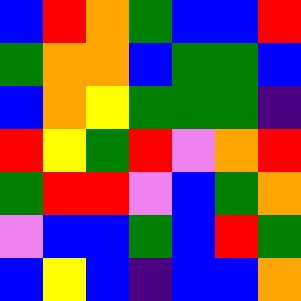[["blue", "red", "orange", "green", "blue", "blue", "red"], ["green", "orange", "orange", "blue", "green", "green", "blue"], ["blue", "orange", "yellow", "green", "green", "green", "indigo"], ["red", "yellow", "green", "red", "violet", "orange", "red"], ["green", "red", "red", "violet", "blue", "green", "orange"], ["violet", "blue", "blue", "green", "blue", "red", "green"], ["blue", "yellow", "blue", "indigo", "blue", "blue", "orange"]]